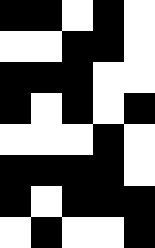[["black", "black", "white", "black", "white"], ["white", "white", "black", "black", "white"], ["black", "black", "black", "white", "white"], ["black", "white", "black", "white", "black"], ["white", "white", "white", "black", "white"], ["black", "black", "black", "black", "white"], ["black", "white", "black", "black", "black"], ["white", "black", "white", "white", "black"]]